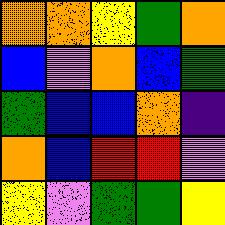[["orange", "orange", "yellow", "green", "orange"], ["blue", "violet", "orange", "blue", "green"], ["green", "blue", "blue", "orange", "indigo"], ["orange", "blue", "red", "red", "violet"], ["yellow", "violet", "green", "green", "yellow"]]